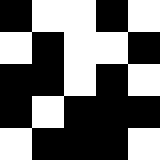[["black", "white", "white", "black", "white"], ["white", "black", "white", "white", "black"], ["black", "black", "white", "black", "white"], ["black", "white", "black", "black", "black"], ["white", "black", "black", "black", "white"]]